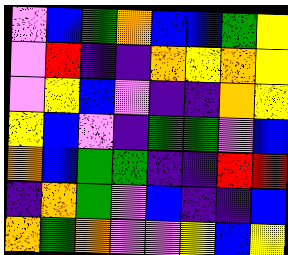[["violet", "blue", "green", "orange", "blue", "blue", "green", "yellow"], ["violet", "red", "indigo", "indigo", "orange", "yellow", "orange", "yellow"], ["violet", "yellow", "blue", "violet", "indigo", "indigo", "orange", "yellow"], ["yellow", "blue", "violet", "indigo", "green", "green", "violet", "blue"], ["orange", "blue", "green", "green", "indigo", "indigo", "red", "red"], ["indigo", "orange", "green", "violet", "blue", "indigo", "indigo", "blue"], ["orange", "green", "orange", "violet", "violet", "yellow", "blue", "yellow"]]